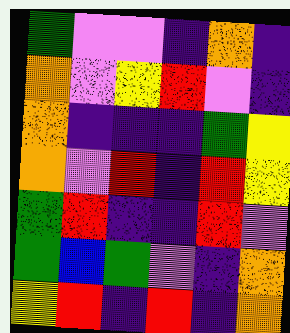[["green", "violet", "violet", "indigo", "orange", "indigo"], ["orange", "violet", "yellow", "red", "violet", "indigo"], ["orange", "indigo", "indigo", "indigo", "green", "yellow"], ["orange", "violet", "red", "indigo", "red", "yellow"], ["green", "red", "indigo", "indigo", "red", "violet"], ["green", "blue", "green", "violet", "indigo", "orange"], ["yellow", "red", "indigo", "red", "indigo", "orange"]]